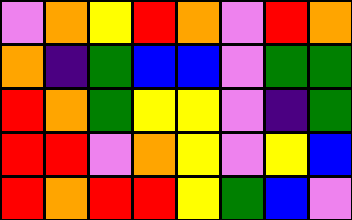[["violet", "orange", "yellow", "red", "orange", "violet", "red", "orange"], ["orange", "indigo", "green", "blue", "blue", "violet", "green", "green"], ["red", "orange", "green", "yellow", "yellow", "violet", "indigo", "green"], ["red", "red", "violet", "orange", "yellow", "violet", "yellow", "blue"], ["red", "orange", "red", "red", "yellow", "green", "blue", "violet"]]